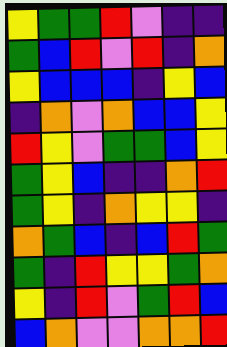[["yellow", "green", "green", "red", "violet", "indigo", "indigo"], ["green", "blue", "red", "violet", "red", "indigo", "orange"], ["yellow", "blue", "blue", "blue", "indigo", "yellow", "blue"], ["indigo", "orange", "violet", "orange", "blue", "blue", "yellow"], ["red", "yellow", "violet", "green", "green", "blue", "yellow"], ["green", "yellow", "blue", "indigo", "indigo", "orange", "red"], ["green", "yellow", "indigo", "orange", "yellow", "yellow", "indigo"], ["orange", "green", "blue", "indigo", "blue", "red", "green"], ["green", "indigo", "red", "yellow", "yellow", "green", "orange"], ["yellow", "indigo", "red", "violet", "green", "red", "blue"], ["blue", "orange", "violet", "violet", "orange", "orange", "red"]]